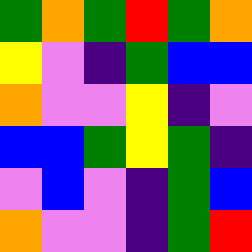[["green", "orange", "green", "red", "green", "orange"], ["yellow", "violet", "indigo", "green", "blue", "blue"], ["orange", "violet", "violet", "yellow", "indigo", "violet"], ["blue", "blue", "green", "yellow", "green", "indigo"], ["violet", "blue", "violet", "indigo", "green", "blue"], ["orange", "violet", "violet", "indigo", "green", "red"]]